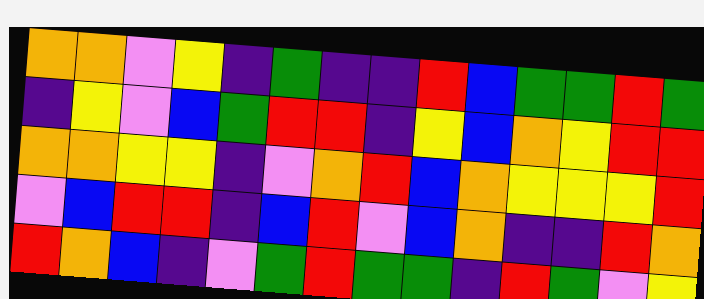[["orange", "orange", "violet", "yellow", "indigo", "green", "indigo", "indigo", "red", "blue", "green", "green", "red", "green"], ["indigo", "yellow", "violet", "blue", "green", "red", "red", "indigo", "yellow", "blue", "orange", "yellow", "red", "red"], ["orange", "orange", "yellow", "yellow", "indigo", "violet", "orange", "red", "blue", "orange", "yellow", "yellow", "yellow", "red"], ["violet", "blue", "red", "red", "indigo", "blue", "red", "violet", "blue", "orange", "indigo", "indigo", "red", "orange"], ["red", "orange", "blue", "indigo", "violet", "green", "red", "green", "green", "indigo", "red", "green", "violet", "yellow"]]